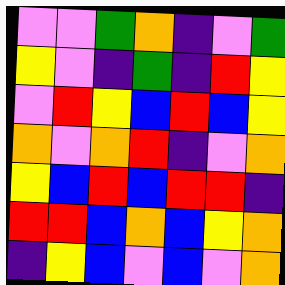[["violet", "violet", "green", "orange", "indigo", "violet", "green"], ["yellow", "violet", "indigo", "green", "indigo", "red", "yellow"], ["violet", "red", "yellow", "blue", "red", "blue", "yellow"], ["orange", "violet", "orange", "red", "indigo", "violet", "orange"], ["yellow", "blue", "red", "blue", "red", "red", "indigo"], ["red", "red", "blue", "orange", "blue", "yellow", "orange"], ["indigo", "yellow", "blue", "violet", "blue", "violet", "orange"]]